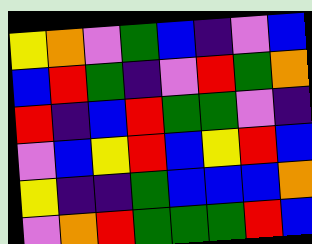[["yellow", "orange", "violet", "green", "blue", "indigo", "violet", "blue"], ["blue", "red", "green", "indigo", "violet", "red", "green", "orange"], ["red", "indigo", "blue", "red", "green", "green", "violet", "indigo"], ["violet", "blue", "yellow", "red", "blue", "yellow", "red", "blue"], ["yellow", "indigo", "indigo", "green", "blue", "blue", "blue", "orange"], ["violet", "orange", "red", "green", "green", "green", "red", "blue"]]